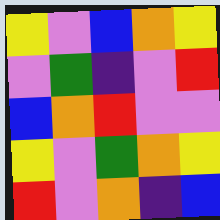[["yellow", "violet", "blue", "orange", "yellow"], ["violet", "green", "indigo", "violet", "red"], ["blue", "orange", "red", "violet", "violet"], ["yellow", "violet", "green", "orange", "yellow"], ["red", "violet", "orange", "indigo", "blue"]]